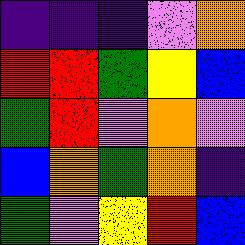[["indigo", "indigo", "indigo", "violet", "orange"], ["red", "red", "green", "yellow", "blue"], ["green", "red", "violet", "orange", "violet"], ["blue", "orange", "green", "orange", "indigo"], ["green", "violet", "yellow", "red", "blue"]]